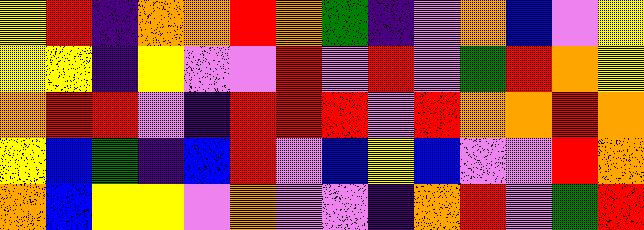[["yellow", "red", "indigo", "orange", "orange", "red", "orange", "green", "indigo", "violet", "orange", "blue", "violet", "yellow"], ["yellow", "yellow", "indigo", "yellow", "violet", "violet", "red", "violet", "red", "violet", "green", "red", "orange", "yellow"], ["orange", "red", "red", "violet", "indigo", "red", "red", "red", "violet", "red", "orange", "orange", "red", "orange"], ["yellow", "blue", "green", "indigo", "blue", "red", "violet", "blue", "yellow", "blue", "violet", "violet", "red", "orange"], ["orange", "blue", "yellow", "yellow", "violet", "orange", "violet", "violet", "indigo", "orange", "red", "violet", "green", "red"]]